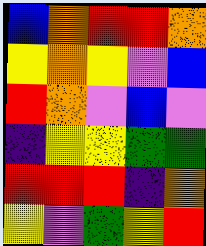[["blue", "orange", "red", "red", "orange"], ["yellow", "orange", "yellow", "violet", "blue"], ["red", "orange", "violet", "blue", "violet"], ["indigo", "yellow", "yellow", "green", "green"], ["red", "red", "red", "indigo", "orange"], ["yellow", "violet", "green", "yellow", "red"]]